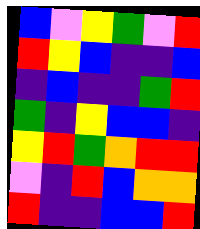[["blue", "violet", "yellow", "green", "violet", "red"], ["red", "yellow", "blue", "indigo", "indigo", "blue"], ["indigo", "blue", "indigo", "indigo", "green", "red"], ["green", "indigo", "yellow", "blue", "blue", "indigo"], ["yellow", "red", "green", "orange", "red", "red"], ["violet", "indigo", "red", "blue", "orange", "orange"], ["red", "indigo", "indigo", "blue", "blue", "red"]]